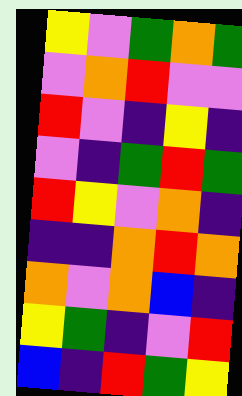[["yellow", "violet", "green", "orange", "green"], ["violet", "orange", "red", "violet", "violet"], ["red", "violet", "indigo", "yellow", "indigo"], ["violet", "indigo", "green", "red", "green"], ["red", "yellow", "violet", "orange", "indigo"], ["indigo", "indigo", "orange", "red", "orange"], ["orange", "violet", "orange", "blue", "indigo"], ["yellow", "green", "indigo", "violet", "red"], ["blue", "indigo", "red", "green", "yellow"]]